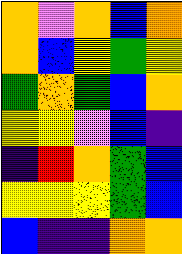[["orange", "violet", "orange", "blue", "orange"], ["orange", "blue", "yellow", "green", "yellow"], ["green", "orange", "green", "blue", "orange"], ["yellow", "yellow", "violet", "blue", "indigo"], ["indigo", "red", "orange", "green", "blue"], ["yellow", "yellow", "yellow", "green", "blue"], ["blue", "indigo", "indigo", "orange", "orange"]]